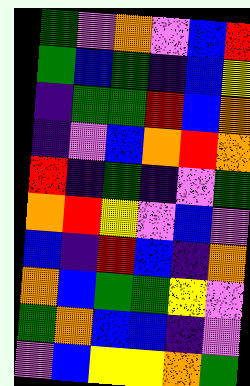[["green", "violet", "orange", "violet", "blue", "red"], ["green", "blue", "green", "indigo", "blue", "yellow"], ["indigo", "green", "green", "red", "blue", "orange"], ["indigo", "violet", "blue", "orange", "red", "orange"], ["red", "indigo", "green", "indigo", "violet", "green"], ["orange", "red", "yellow", "violet", "blue", "violet"], ["blue", "indigo", "red", "blue", "indigo", "orange"], ["orange", "blue", "green", "green", "yellow", "violet"], ["green", "orange", "blue", "blue", "indigo", "violet"], ["violet", "blue", "yellow", "yellow", "orange", "green"]]